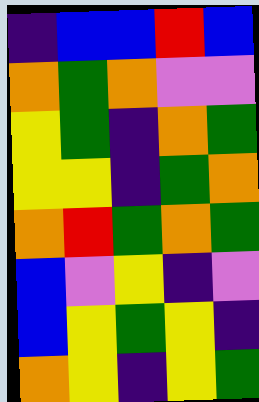[["indigo", "blue", "blue", "red", "blue"], ["orange", "green", "orange", "violet", "violet"], ["yellow", "green", "indigo", "orange", "green"], ["yellow", "yellow", "indigo", "green", "orange"], ["orange", "red", "green", "orange", "green"], ["blue", "violet", "yellow", "indigo", "violet"], ["blue", "yellow", "green", "yellow", "indigo"], ["orange", "yellow", "indigo", "yellow", "green"]]